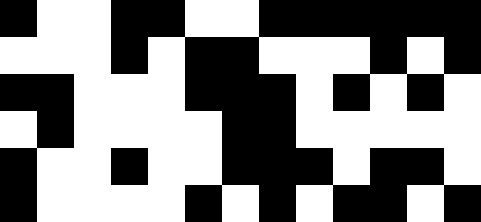[["black", "white", "white", "black", "black", "white", "white", "black", "black", "black", "black", "black", "black"], ["white", "white", "white", "black", "white", "black", "black", "white", "white", "white", "black", "white", "black"], ["black", "black", "white", "white", "white", "black", "black", "black", "white", "black", "white", "black", "white"], ["white", "black", "white", "white", "white", "white", "black", "black", "white", "white", "white", "white", "white"], ["black", "white", "white", "black", "white", "white", "black", "black", "black", "white", "black", "black", "white"], ["black", "white", "white", "white", "white", "black", "white", "black", "white", "black", "black", "white", "black"]]